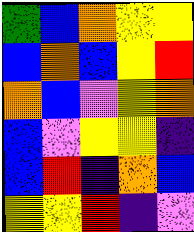[["green", "blue", "orange", "yellow", "yellow"], ["blue", "orange", "blue", "yellow", "red"], ["orange", "blue", "violet", "yellow", "orange"], ["blue", "violet", "yellow", "yellow", "indigo"], ["blue", "red", "indigo", "orange", "blue"], ["yellow", "yellow", "red", "indigo", "violet"]]